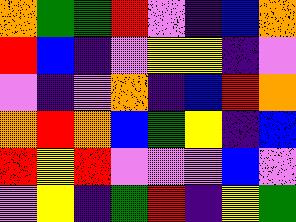[["orange", "green", "green", "red", "violet", "indigo", "blue", "orange"], ["red", "blue", "indigo", "violet", "yellow", "yellow", "indigo", "violet"], ["violet", "indigo", "violet", "orange", "indigo", "blue", "red", "orange"], ["orange", "red", "orange", "blue", "green", "yellow", "indigo", "blue"], ["red", "yellow", "red", "violet", "violet", "violet", "blue", "violet"], ["violet", "yellow", "indigo", "green", "red", "indigo", "yellow", "green"]]